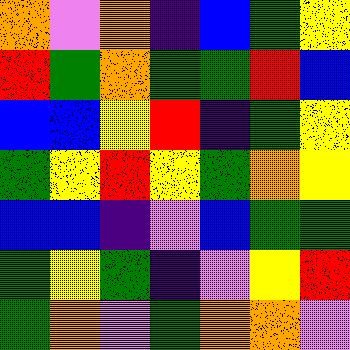[["orange", "violet", "orange", "indigo", "blue", "green", "yellow"], ["red", "green", "orange", "green", "green", "red", "blue"], ["blue", "blue", "yellow", "red", "indigo", "green", "yellow"], ["green", "yellow", "red", "yellow", "green", "orange", "yellow"], ["blue", "blue", "indigo", "violet", "blue", "green", "green"], ["green", "yellow", "green", "indigo", "violet", "yellow", "red"], ["green", "orange", "violet", "green", "orange", "orange", "violet"]]